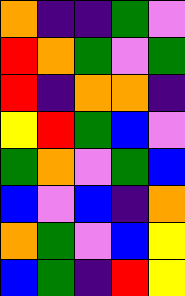[["orange", "indigo", "indigo", "green", "violet"], ["red", "orange", "green", "violet", "green"], ["red", "indigo", "orange", "orange", "indigo"], ["yellow", "red", "green", "blue", "violet"], ["green", "orange", "violet", "green", "blue"], ["blue", "violet", "blue", "indigo", "orange"], ["orange", "green", "violet", "blue", "yellow"], ["blue", "green", "indigo", "red", "yellow"]]